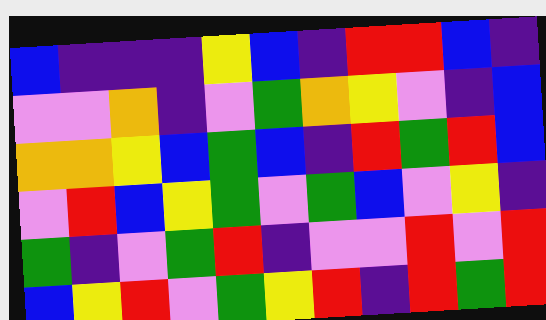[["blue", "indigo", "indigo", "indigo", "yellow", "blue", "indigo", "red", "red", "blue", "indigo"], ["violet", "violet", "orange", "indigo", "violet", "green", "orange", "yellow", "violet", "indigo", "blue"], ["orange", "orange", "yellow", "blue", "green", "blue", "indigo", "red", "green", "red", "blue"], ["violet", "red", "blue", "yellow", "green", "violet", "green", "blue", "violet", "yellow", "indigo"], ["green", "indigo", "violet", "green", "red", "indigo", "violet", "violet", "red", "violet", "red"], ["blue", "yellow", "red", "violet", "green", "yellow", "red", "indigo", "red", "green", "red"]]